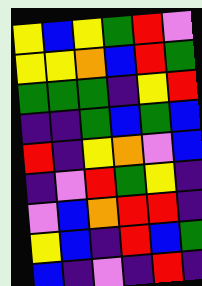[["yellow", "blue", "yellow", "green", "red", "violet"], ["yellow", "yellow", "orange", "blue", "red", "green"], ["green", "green", "green", "indigo", "yellow", "red"], ["indigo", "indigo", "green", "blue", "green", "blue"], ["red", "indigo", "yellow", "orange", "violet", "blue"], ["indigo", "violet", "red", "green", "yellow", "indigo"], ["violet", "blue", "orange", "red", "red", "indigo"], ["yellow", "blue", "indigo", "red", "blue", "green"], ["blue", "indigo", "violet", "indigo", "red", "indigo"]]